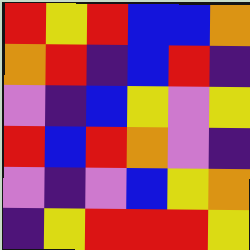[["red", "yellow", "red", "blue", "blue", "orange"], ["orange", "red", "indigo", "blue", "red", "indigo"], ["violet", "indigo", "blue", "yellow", "violet", "yellow"], ["red", "blue", "red", "orange", "violet", "indigo"], ["violet", "indigo", "violet", "blue", "yellow", "orange"], ["indigo", "yellow", "red", "red", "red", "yellow"]]